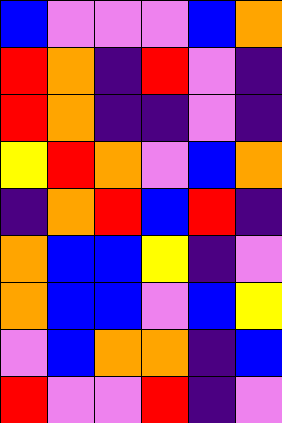[["blue", "violet", "violet", "violet", "blue", "orange"], ["red", "orange", "indigo", "red", "violet", "indigo"], ["red", "orange", "indigo", "indigo", "violet", "indigo"], ["yellow", "red", "orange", "violet", "blue", "orange"], ["indigo", "orange", "red", "blue", "red", "indigo"], ["orange", "blue", "blue", "yellow", "indigo", "violet"], ["orange", "blue", "blue", "violet", "blue", "yellow"], ["violet", "blue", "orange", "orange", "indigo", "blue"], ["red", "violet", "violet", "red", "indigo", "violet"]]